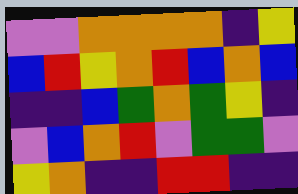[["violet", "violet", "orange", "orange", "orange", "orange", "indigo", "yellow"], ["blue", "red", "yellow", "orange", "red", "blue", "orange", "blue"], ["indigo", "indigo", "blue", "green", "orange", "green", "yellow", "indigo"], ["violet", "blue", "orange", "red", "violet", "green", "green", "violet"], ["yellow", "orange", "indigo", "indigo", "red", "red", "indigo", "indigo"]]